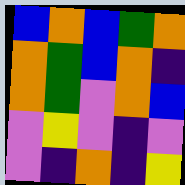[["blue", "orange", "blue", "green", "orange"], ["orange", "green", "blue", "orange", "indigo"], ["orange", "green", "violet", "orange", "blue"], ["violet", "yellow", "violet", "indigo", "violet"], ["violet", "indigo", "orange", "indigo", "yellow"]]